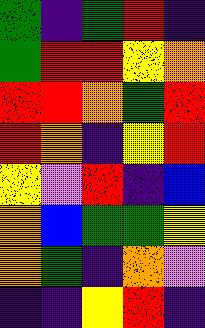[["green", "indigo", "green", "red", "indigo"], ["green", "red", "red", "yellow", "orange"], ["red", "red", "orange", "green", "red"], ["red", "orange", "indigo", "yellow", "red"], ["yellow", "violet", "red", "indigo", "blue"], ["orange", "blue", "green", "green", "yellow"], ["orange", "green", "indigo", "orange", "violet"], ["indigo", "indigo", "yellow", "red", "indigo"]]